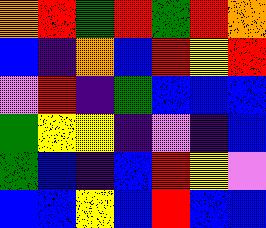[["orange", "red", "green", "red", "green", "red", "orange"], ["blue", "indigo", "orange", "blue", "red", "yellow", "red"], ["violet", "red", "indigo", "green", "blue", "blue", "blue"], ["green", "yellow", "yellow", "indigo", "violet", "indigo", "blue"], ["green", "blue", "indigo", "blue", "red", "yellow", "violet"], ["blue", "blue", "yellow", "blue", "red", "blue", "blue"]]